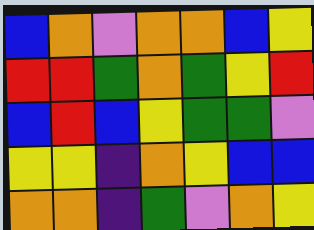[["blue", "orange", "violet", "orange", "orange", "blue", "yellow"], ["red", "red", "green", "orange", "green", "yellow", "red"], ["blue", "red", "blue", "yellow", "green", "green", "violet"], ["yellow", "yellow", "indigo", "orange", "yellow", "blue", "blue"], ["orange", "orange", "indigo", "green", "violet", "orange", "yellow"]]